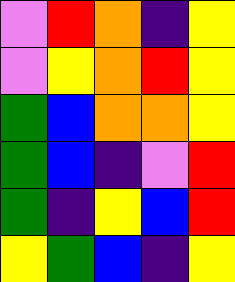[["violet", "red", "orange", "indigo", "yellow"], ["violet", "yellow", "orange", "red", "yellow"], ["green", "blue", "orange", "orange", "yellow"], ["green", "blue", "indigo", "violet", "red"], ["green", "indigo", "yellow", "blue", "red"], ["yellow", "green", "blue", "indigo", "yellow"]]